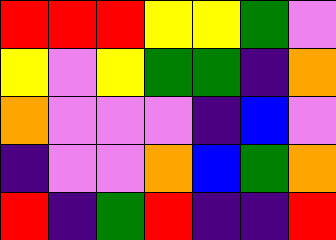[["red", "red", "red", "yellow", "yellow", "green", "violet"], ["yellow", "violet", "yellow", "green", "green", "indigo", "orange"], ["orange", "violet", "violet", "violet", "indigo", "blue", "violet"], ["indigo", "violet", "violet", "orange", "blue", "green", "orange"], ["red", "indigo", "green", "red", "indigo", "indigo", "red"]]